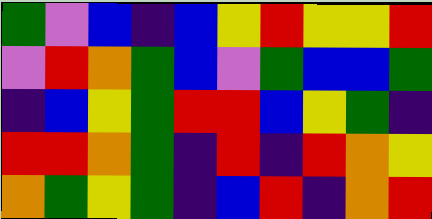[["green", "violet", "blue", "indigo", "blue", "yellow", "red", "yellow", "yellow", "red"], ["violet", "red", "orange", "green", "blue", "violet", "green", "blue", "blue", "green"], ["indigo", "blue", "yellow", "green", "red", "red", "blue", "yellow", "green", "indigo"], ["red", "red", "orange", "green", "indigo", "red", "indigo", "red", "orange", "yellow"], ["orange", "green", "yellow", "green", "indigo", "blue", "red", "indigo", "orange", "red"]]